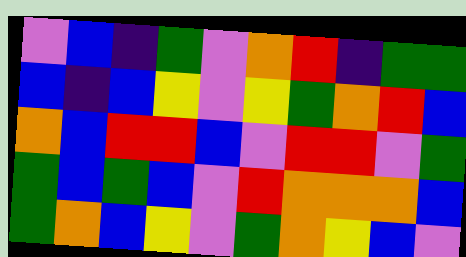[["violet", "blue", "indigo", "green", "violet", "orange", "red", "indigo", "green", "green"], ["blue", "indigo", "blue", "yellow", "violet", "yellow", "green", "orange", "red", "blue"], ["orange", "blue", "red", "red", "blue", "violet", "red", "red", "violet", "green"], ["green", "blue", "green", "blue", "violet", "red", "orange", "orange", "orange", "blue"], ["green", "orange", "blue", "yellow", "violet", "green", "orange", "yellow", "blue", "violet"]]